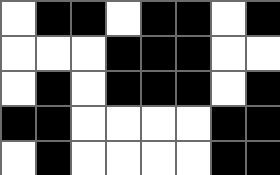[["white", "black", "black", "white", "black", "black", "white", "black"], ["white", "white", "white", "black", "black", "black", "white", "white"], ["white", "black", "white", "black", "black", "black", "white", "black"], ["black", "black", "white", "white", "white", "white", "black", "black"], ["white", "black", "white", "white", "white", "white", "black", "black"]]